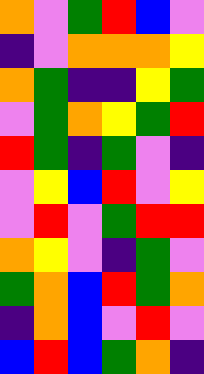[["orange", "violet", "green", "red", "blue", "violet"], ["indigo", "violet", "orange", "orange", "orange", "yellow"], ["orange", "green", "indigo", "indigo", "yellow", "green"], ["violet", "green", "orange", "yellow", "green", "red"], ["red", "green", "indigo", "green", "violet", "indigo"], ["violet", "yellow", "blue", "red", "violet", "yellow"], ["violet", "red", "violet", "green", "red", "red"], ["orange", "yellow", "violet", "indigo", "green", "violet"], ["green", "orange", "blue", "red", "green", "orange"], ["indigo", "orange", "blue", "violet", "red", "violet"], ["blue", "red", "blue", "green", "orange", "indigo"]]